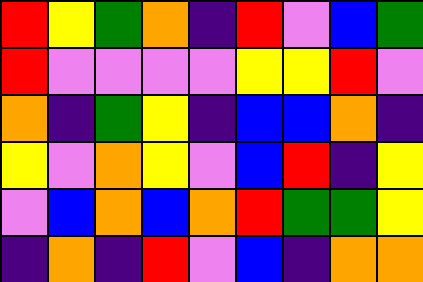[["red", "yellow", "green", "orange", "indigo", "red", "violet", "blue", "green"], ["red", "violet", "violet", "violet", "violet", "yellow", "yellow", "red", "violet"], ["orange", "indigo", "green", "yellow", "indigo", "blue", "blue", "orange", "indigo"], ["yellow", "violet", "orange", "yellow", "violet", "blue", "red", "indigo", "yellow"], ["violet", "blue", "orange", "blue", "orange", "red", "green", "green", "yellow"], ["indigo", "orange", "indigo", "red", "violet", "blue", "indigo", "orange", "orange"]]